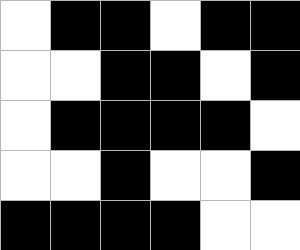[["white", "black", "black", "white", "black", "black"], ["white", "white", "black", "black", "white", "black"], ["white", "black", "black", "black", "black", "white"], ["white", "white", "black", "white", "white", "black"], ["black", "black", "black", "black", "white", "white"]]